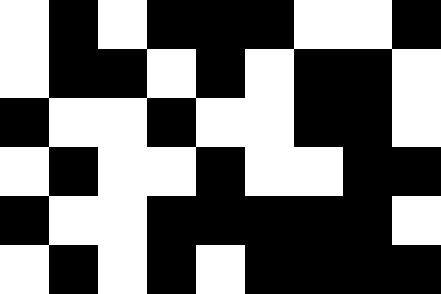[["white", "black", "white", "black", "black", "black", "white", "white", "black"], ["white", "black", "black", "white", "black", "white", "black", "black", "white"], ["black", "white", "white", "black", "white", "white", "black", "black", "white"], ["white", "black", "white", "white", "black", "white", "white", "black", "black"], ["black", "white", "white", "black", "black", "black", "black", "black", "white"], ["white", "black", "white", "black", "white", "black", "black", "black", "black"]]